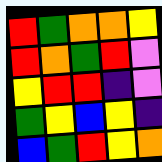[["red", "green", "orange", "orange", "yellow"], ["red", "orange", "green", "red", "violet"], ["yellow", "red", "red", "indigo", "violet"], ["green", "yellow", "blue", "yellow", "indigo"], ["blue", "green", "red", "yellow", "orange"]]